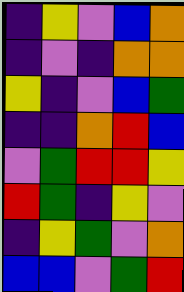[["indigo", "yellow", "violet", "blue", "orange"], ["indigo", "violet", "indigo", "orange", "orange"], ["yellow", "indigo", "violet", "blue", "green"], ["indigo", "indigo", "orange", "red", "blue"], ["violet", "green", "red", "red", "yellow"], ["red", "green", "indigo", "yellow", "violet"], ["indigo", "yellow", "green", "violet", "orange"], ["blue", "blue", "violet", "green", "red"]]